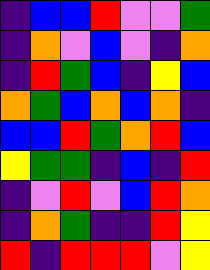[["indigo", "blue", "blue", "red", "violet", "violet", "green"], ["indigo", "orange", "violet", "blue", "violet", "indigo", "orange"], ["indigo", "red", "green", "blue", "indigo", "yellow", "blue"], ["orange", "green", "blue", "orange", "blue", "orange", "indigo"], ["blue", "blue", "red", "green", "orange", "red", "blue"], ["yellow", "green", "green", "indigo", "blue", "indigo", "red"], ["indigo", "violet", "red", "violet", "blue", "red", "orange"], ["indigo", "orange", "green", "indigo", "indigo", "red", "yellow"], ["red", "indigo", "red", "red", "red", "violet", "yellow"]]